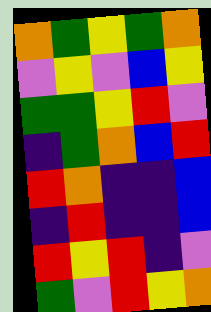[["orange", "green", "yellow", "green", "orange"], ["violet", "yellow", "violet", "blue", "yellow"], ["green", "green", "yellow", "red", "violet"], ["indigo", "green", "orange", "blue", "red"], ["red", "orange", "indigo", "indigo", "blue"], ["indigo", "red", "indigo", "indigo", "blue"], ["red", "yellow", "red", "indigo", "violet"], ["green", "violet", "red", "yellow", "orange"]]